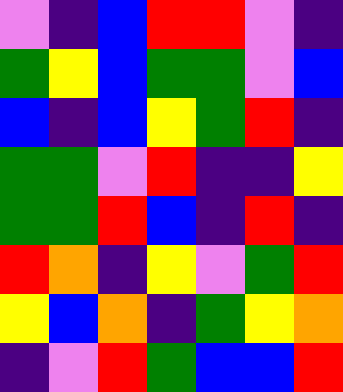[["violet", "indigo", "blue", "red", "red", "violet", "indigo"], ["green", "yellow", "blue", "green", "green", "violet", "blue"], ["blue", "indigo", "blue", "yellow", "green", "red", "indigo"], ["green", "green", "violet", "red", "indigo", "indigo", "yellow"], ["green", "green", "red", "blue", "indigo", "red", "indigo"], ["red", "orange", "indigo", "yellow", "violet", "green", "red"], ["yellow", "blue", "orange", "indigo", "green", "yellow", "orange"], ["indigo", "violet", "red", "green", "blue", "blue", "red"]]